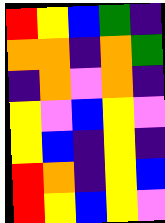[["red", "yellow", "blue", "green", "indigo"], ["orange", "orange", "indigo", "orange", "green"], ["indigo", "orange", "violet", "orange", "indigo"], ["yellow", "violet", "blue", "yellow", "violet"], ["yellow", "blue", "indigo", "yellow", "indigo"], ["red", "orange", "indigo", "yellow", "blue"], ["red", "yellow", "blue", "yellow", "violet"]]